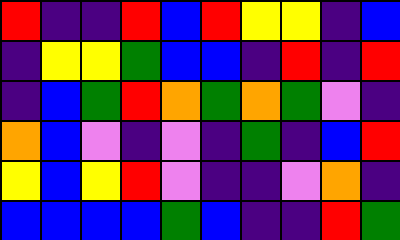[["red", "indigo", "indigo", "red", "blue", "red", "yellow", "yellow", "indigo", "blue"], ["indigo", "yellow", "yellow", "green", "blue", "blue", "indigo", "red", "indigo", "red"], ["indigo", "blue", "green", "red", "orange", "green", "orange", "green", "violet", "indigo"], ["orange", "blue", "violet", "indigo", "violet", "indigo", "green", "indigo", "blue", "red"], ["yellow", "blue", "yellow", "red", "violet", "indigo", "indigo", "violet", "orange", "indigo"], ["blue", "blue", "blue", "blue", "green", "blue", "indigo", "indigo", "red", "green"]]